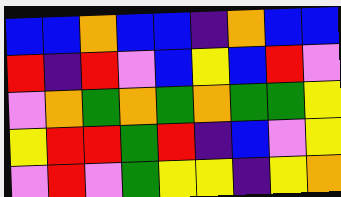[["blue", "blue", "orange", "blue", "blue", "indigo", "orange", "blue", "blue"], ["red", "indigo", "red", "violet", "blue", "yellow", "blue", "red", "violet"], ["violet", "orange", "green", "orange", "green", "orange", "green", "green", "yellow"], ["yellow", "red", "red", "green", "red", "indigo", "blue", "violet", "yellow"], ["violet", "red", "violet", "green", "yellow", "yellow", "indigo", "yellow", "orange"]]